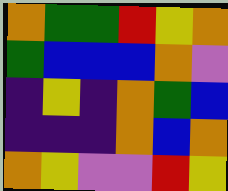[["orange", "green", "green", "red", "yellow", "orange"], ["green", "blue", "blue", "blue", "orange", "violet"], ["indigo", "yellow", "indigo", "orange", "green", "blue"], ["indigo", "indigo", "indigo", "orange", "blue", "orange"], ["orange", "yellow", "violet", "violet", "red", "yellow"]]